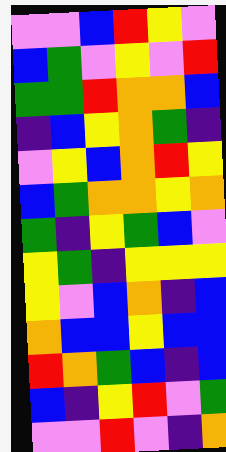[["violet", "violet", "blue", "red", "yellow", "violet"], ["blue", "green", "violet", "yellow", "violet", "red"], ["green", "green", "red", "orange", "orange", "blue"], ["indigo", "blue", "yellow", "orange", "green", "indigo"], ["violet", "yellow", "blue", "orange", "red", "yellow"], ["blue", "green", "orange", "orange", "yellow", "orange"], ["green", "indigo", "yellow", "green", "blue", "violet"], ["yellow", "green", "indigo", "yellow", "yellow", "yellow"], ["yellow", "violet", "blue", "orange", "indigo", "blue"], ["orange", "blue", "blue", "yellow", "blue", "blue"], ["red", "orange", "green", "blue", "indigo", "blue"], ["blue", "indigo", "yellow", "red", "violet", "green"], ["violet", "violet", "red", "violet", "indigo", "orange"]]